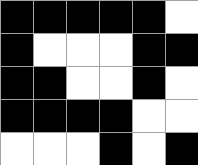[["black", "black", "black", "black", "black", "white"], ["black", "white", "white", "white", "black", "black"], ["black", "black", "white", "white", "black", "white"], ["black", "black", "black", "black", "white", "white"], ["white", "white", "white", "black", "white", "black"]]